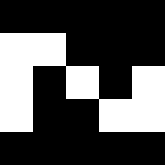[["black", "black", "black", "black", "black"], ["white", "white", "black", "black", "black"], ["white", "black", "white", "black", "white"], ["white", "black", "black", "white", "white"], ["black", "black", "black", "black", "black"]]